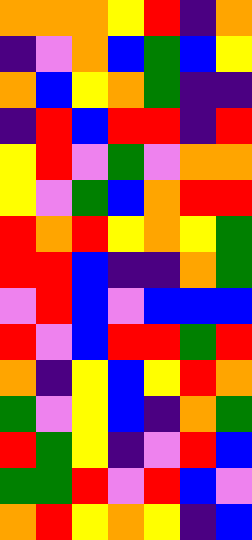[["orange", "orange", "orange", "yellow", "red", "indigo", "orange"], ["indigo", "violet", "orange", "blue", "green", "blue", "yellow"], ["orange", "blue", "yellow", "orange", "green", "indigo", "indigo"], ["indigo", "red", "blue", "red", "red", "indigo", "red"], ["yellow", "red", "violet", "green", "violet", "orange", "orange"], ["yellow", "violet", "green", "blue", "orange", "red", "red"], ["red", "orange", "red", "yellow", "orange", "yellow", "green"], ["red", "red", "blue", "indigo", "indigo", "orange", "green"], ["violet", "red", "blue", "violet", "blue", "blue", "blue"], ["red", "violet", "blue", "red", "red", "green", "red"], ["orange", "indigo", "yellow", "blue", "yellow", "red", "orange"], ["green", "violet", "yellow", "blue", "indigo", "orange", "green"], ["red", "green", "yellow", "indigo", "violet", "red", "blue"], ["green", "green", "red", "violet", "red", "blue", "violet"], ["orange", "red", "yellow", "orange", "yellow", "indigo", "blue"]]